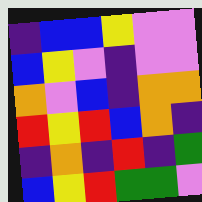[["indigo", "blue", "blue", "yellow", "violet", "violet"], ["blue", "yellow", "violet", "indigo", "violet", "violet"], ["orange", "violet", "blue", "indigo", "orange", "orange"], ["red", "yellow", "red", "blue", "orange", "indigo"], ["indigo", "orange", "indigo", "red", "indigo", "green"], ["blue", "yellow", "red", "green", "green", "violet"]]